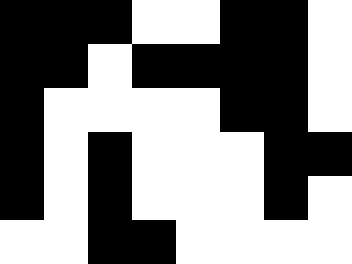[["black", "black", "black", "white", "white", "black", "black", "white"], ["black", "black", "white", "black", "black", "black", "black", "white"], ["black", "white", "white", "white", "white", "black", "black", "white"], ["black", "white", "black", "white", "white", "white", "black", "black"], ["black", "white", "black", "white", "white", "white", "black", "white"], ["white", "white", "black", "black", "white", "white", "white", "white"]]